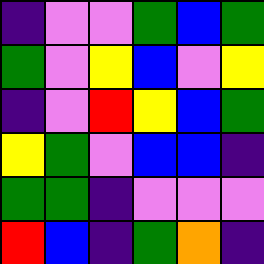[["indigo", "violet", "violet", "green", "blue", "green"], ["green", "violet", "yellow", "blue", "violet", "yellow"], ["indigo", "violet", "red", "yellow", "blue", "green"], ["yellow", "green", "violet", "blue", "blue", "indigo"], ["green", "green", "indigo", "violet", "violet", "violet"], ["red", "blue", "indigo", "green", "orange", "indigo"]]